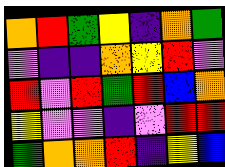[["orange", "red", "green", "yellow", "indigo", "orange", "green"], ["violet", "indigo", "indigo", "orange", "yellow", "red", "violet"], ["red", "violet", "red", "green", "red", "blue", "orange"], ["yellow", "violet", "violet", "indigo", "violet", "red", "red"], ["green", "orange", "orange", "red", "indigo", "yellow", "blue"]]